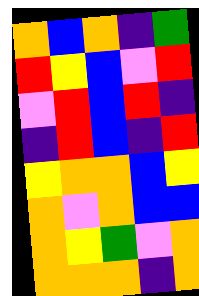[["orange", "blue", "orange", "indigo", "green"], ["red", "yellow", "blue", "violet", "red"], ["violet", "red", "blue", "red", "indigo"], ["indigo", "red", "blue", "indigo", "red"], ["yellow", "orange", "orange", "blue", "yellow"], ["orange", "violet", "orange", "blue", "blue"], ["orange", "yellow", "green", "violet", "orange"], ["orange", "orange", "orange", "indigo", "orange"]]